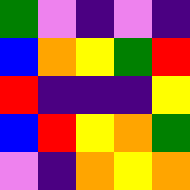[["green", "violet", "indigo", "violet", "indigo"], ["blue", "orange", "yellow", "green", "red"], ["red", "indigo", "indigo", "indigo", "yellow"], ["blue", "red", "yellow", "orange", "green"], ["violet", "indigo", "orange", "yellow", "orange"]]